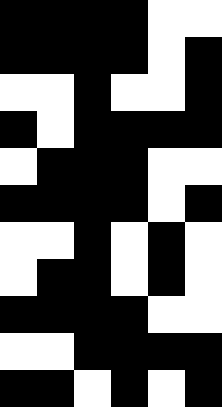[["black", "black", "black", "black", "white", "white"], ["black", "black", "black", "black", "white", "black"], ["white", "white", "black", "white", "white", "black"], ["black", "white", "black", "black", "black", "black"], ["white", "black", "black", "black", "white", "white"], ["black", "black", "black", "black", "white", "black"], ["white", "white", "black", "white", "black", "white"], ["white", "black", "black", "white", "black", "white"], ["black", "black", "black", "black", "white", "white"], ["white", "white", "black", "black", "black", "black"], ["black", "black", "white", "black", "white", "black"]]